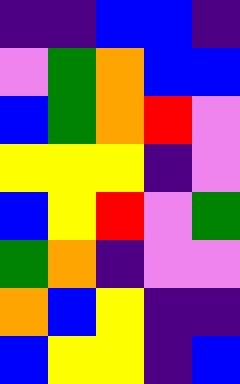[["indigo", "indigo", "blue", "blue", "indigo"], ["violet", "green", "orange", "blue", "blue"], ["blue", "green", "orange", "red", "violet"], ["yellow", "yellow", "yellow", "indigo", "violet"], ["blue", "yellow", "red", "violet", "green"], ["green", "orange", "indigo", "violet", "violet"], ["orange", "blue", "yellow", "indigo", "indigo"], ["blue", "yellow", "yellow", "indigo", "blue"]]